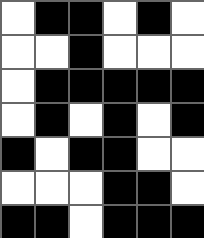[["white", "black", "black", "white", "black", "white"], ["white", "white", "black", "white", "white", "white"], ["white", "black", "black", "black", "black", "black"], ["white", "black", "white", "black", "white", "black"], ["black", "white", "black", "black", "white", "white"], ["white", "white", "white", "black", "black", "white"], ["black", "black", "white", "black", "black", "black"]]